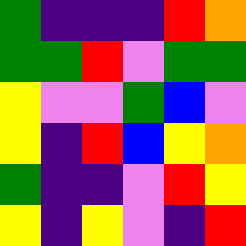[["green", "indigo", "indigo", "indigo", "red", "orange"], ["green", "green", "red", "violet", "green", "green"], ["yellow", "violet", "violet", "green", "blue", "violet"], ["yellow", "indigo", "red", "blue", "yellow", "orange"], ["green", "indigo", "indigo", "violet", "red", "yellow"], ["yellow", "indigo", "yellow", "violet", "indigo", "red"]]